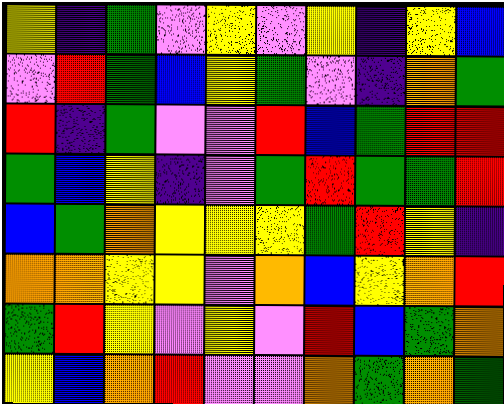[["yellow", "indigo", "green", "violet", "yellow", "violet", "yellow", "indigo", "yellow", "blue"], ["violet", "red", "green", "blue", "yellow", "green", "violet", "indigo", "orange", "green"], ["red", "indigo", "green", "violet", "violet", "red", "blue", "green", "red", "red"], ["green", "blue", "yellow", "indigo", "violet", "green", "red", "green", "green", "red"], ["blue", "green", "orange", "yellow", "yellow", "yellow", "green", "red", "yellow", "indigo"], ["orange", "orange", "yellow", "yellow", "violet", "orange", "blue", "yellow", "orange", "red"], ["green", "red", "yellow", "violet", "yellow", "violet", "red", "blue", "green", "orange"], ["yellow", "blue", "orange", "red", "violet", "violet", "orange", "green", "orange", "green"]]